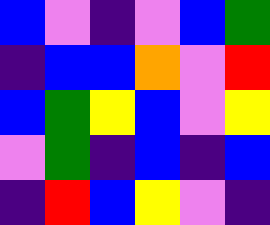[["blue", "violet", "indigo", "violet", "blue", "green"], ["indigo", "blue", "blue", "orange", "violet", "red"], ["blue", "green", "yellow", "blue", "violet", "yellow"], ["violet", "green", "indigo", "blue", "indigo", "blue"], ["indigo", "red", "blue", "yellow", "violet", "indigo"]]